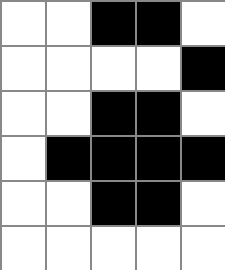[["white", "white", "black", "black", "white"], ["white", "white", "white", "white", "black"], ["white", "white", "black", "black", "white"], ["white", "black", "black", "black", "black"], ["white", "white", "black", "black", "white"], ["white", "white", "white", "white", "white"]]